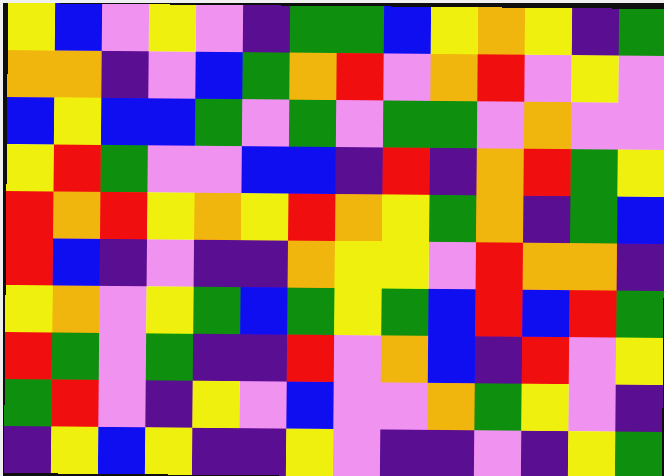[["yellow", "blue", "violet", "yellow", "violet", "indigo", "green", "green", "blue", "yellow", "orange", "yellow", "indigo", "green"], ["orange", "orange", "indigo", "violet", "blue", "green", "orange", "red", "violet", "orange", "red", "violet", "yellow", "violet"], ["blue", "yellow", "blue", "blue", "green", "violet", "green", "violet", "green", "green", "violet", "orange", "violet", "violet"], ["yellow", "red", "green", "violet", "violet", "blue", "blue", "indigo", "red", "indigo", "orange", "red", "green", "yellow"], ["red", "orange", "red", "yellow", "orange", "yellow", "red", "orange", "yellow", "green", "orange", "indigo", "green", "blue"], ["red", "blue", "indigo", "violet", "indigo", "indigo", "orange", "yellow", "yellow", "violet", "red", "orange", "orange", "indigo"], ["yellow", "orange", "violet", "yellow", "green", "blue", "green", "yellow", "green", "blue", "red", "blue", "red", "green"], ["red", "green", "violet", "green", "indigo", "indigo", "red", "violet", "orange", "blue", "indigo", "red", "violet", "yellow"], ["green", "red", "violet", "indigo", "yellow", "violet", "blue", "violet", "violet", "orange", "green", "yellow", "violet", "indigo"], ["indigo", "yellow", "blue", "yellow", "indigo", "indigo", "yellow", "violet", "indigo", "indigo", "violet", "indigo", "yellow", "green"]]